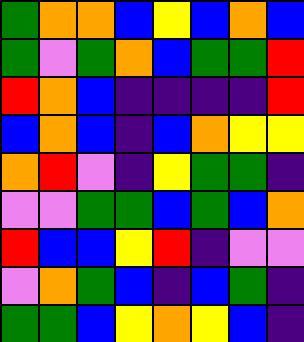[["green", "orange", "orange", "blue", "yellow", "blue", "orange", "blue"], ["green", "violet", "green", "orange", "blue", "green", "green", "red"], ["red", "orange", "blue", "indigo", "indigo", "indigo", "indigo", "red"], ["blue", "orange", "blue", "indigo", "blue", "orange", "yellow", "yellow"], ["orange", "red", "violet", "indigo", "yellow", "green", "green", "indigo"], ["violet", "violet", "green", "green", "blue", "green", "blue", "orange"], ["red", "blue", "blue", "yellow", "red", "indigo", "violet", "violet"], ["violet", "orange", "green", "blue", "indigo", "blue", "green", "indigo"], ["green", "green", "blue", "yellow", "orange", "yellow", "blue", "indigo"]]